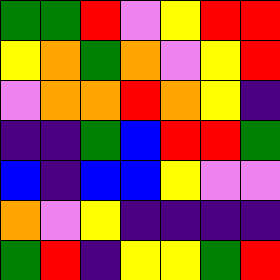[["green", "green", "red", "violet", "yellow", "red", "red"], ["yellow", "orange", "green", "orange", "violet", "yellow", "red"], ["violet", "orange", "orange", "red", "orange", "yellow", "indigo"], ["indigo", "indigo", "green", "blue", "red", "red", "green"], ["blue", "indigo", "blue", "blue", "yellow", "violet", "violet"], ["orange", "violet", "yellow", "indigo", "indigo", "indigo", "indigo"], ["green", "red", "indigo", "yellow", "yellow", "green", "red"]]